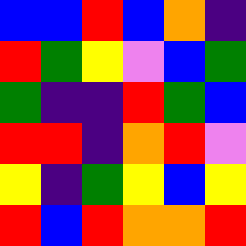[["blue", "blue", "red", "blue", "orange", "indigo"], ["red", "green", "yellow", "violet", "blue", "green"], ["green", "indigo", "indigo", "red", "green", "blue"], ["red", "red", "indigo", "orange", "red", "violet"], ["yellow", "indigo", "green", "yellow", "blue", "yellow"], ["red", "blue", "red", "orange", "orange", "red"]]